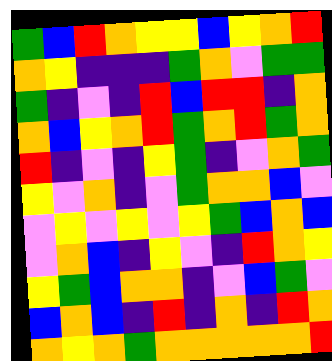[["green", "blue", "red", "orange", "yellow", "yellow", "blue", "yellow", "orange", "red"], ["orange", "yellow", "indigo", "indigo", "indigo", "green", "orange", "violet", "green", "green"], ["green", "indigo", "violet", "indigo", "red", "blue", "red", "red", "indigo", "orange"], ["orange", "blue", "yellow", "orange", "red", "green", "orange", "red", "green", "orange"], ["red", "indigo", "violet", "indigo", "yellow", "green", "indigo", "violet", "orange", "green"], ["yellow", "violet", "orange", "indigo", "violet", "green", "orange", "orange", "blue", "violet"], ["violet", "yellow", "violet", "yellow", "violet", "yellow", "green", "blue", "orange", "blue"], ["violet", "orange", "blue", "indigo", "yellow", "violet", "indigo", "red", "orange", "yellow"], ["yellow", "green", "blue", "orange", "orange", "indigo", "violet", "blue", "green", "violet"], ["blue", "orange", "blue", "indigo", "red", "indigo", "orange", "indigo", "red", "orange"], ["orange", "yellow", "orange", "green", "orange", "orange", "orange", "orange", "orange", "red"]]